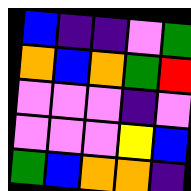[["blue", "indigo", "indigo", "violet", "green"], ["orange", "blue", "orange", "green", "red"], ["violet", "violet", "violet", "indigo", "violet"], ["violet", "violet", "violet", "yellow", "blue"], ["green", "blue", "orange", "orange", "indigo"]]